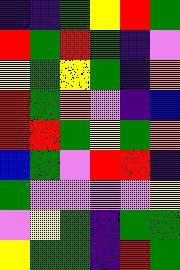[["indigo", "indigo", "green", "yellow", "red", "green"], ["red", "green", "red", "green", "indigo", "violet"], ["yellow", "green", "yellow", "green", "indigo", "orange"], ["red", "green", "orange", "violet", "indigo", "blue"], ["red", "red", "green", "yellow", "green", "orange"], ["blue", "green", "violet", "red", "red", "indigo"], ["green", "violet", "violet", "violet", "violet", "yellow"], ["violet", "yellow", "green", "indigo", "green", "green"], ["yellow", "green", "green", "indigo", "red", "green"]]